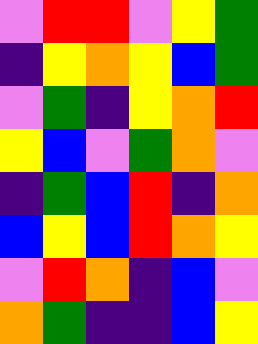[["violet", "red", "red", "violet", "yellow", "green"], ["indigo", "yellow", "orange", "yellow", "blue", "green"], ["violet", "green", "indigo", "yellow", "orange", "red"], ["yellow", "blue", "violet", "green", "orange", "violet"], ["indigo", "green", "blue", "red", "indigo", "orange"], ["blue", "yellow", "blue", "red", "orange", "yellow"], ["violet", "red", "orange", "indigo", "blue", "violet"], ["orange", "green", "indigo", "indigo", "blue", "yellow"]]